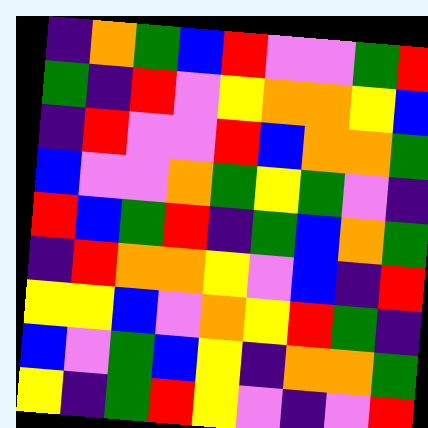[["indigo", "orange", "green", "blue", "red", "violet", "violet", "green", "red"], ["green", "indigo", "red", "violet", "yellow", "orange", "orange", "yellow", "blue"], ["indigo", "red", "violet", "violet", "red", "blue", "orange", "orange", "green"], ["blue", "violet", "violet", "orange", "green", "yellow", "green", "violet", "indigo"], ["red", "blue", "green", "red", "indigo", "green", "blue", "orange", "green"], ["indigo", "red", "orange", "orange", "yellow", "violet", "blue", "indigo", "red"], ["yellow", "yellow", "blue", "violet", "orange", "yellow", "red", "green", "indigo"], ["blue", "violet", "green", "blue", "yellow", "indigo", "orange", "orange", "green"], ["yellow", "indigo", "green", "red", "yellow", "violet", "indigo", "violet", "red"]]